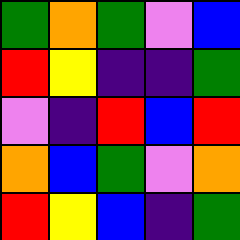[["green", "orange", "green", "violet", "blue"], ["red", "yellow", "indigo", "indigo", "green"], ["violet", "indigo", "red", "blue", "red"], ["orange", "blue", "green", "violet", "orange"], ["red", "yellow", "blue", "indigo", "green"]]